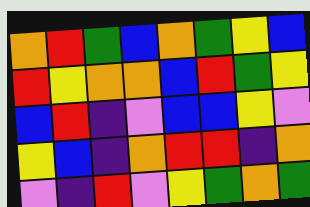[["orange", "red", "green", "blue", "orange", "green", "yellow", "blue"], ["red", "yellow", "orange", "orange", "blue", "red", "green", "yellow"], ["blue", "red", "indigo", "violet", "blue", "blue", "yellow", "violet"], ["yellow", "blue", "indigo", "orange", "red", "red", "indigo", "orange"], ["violet", "indigo", "red", "violet", "yellow", "green", "orange", "green"]]